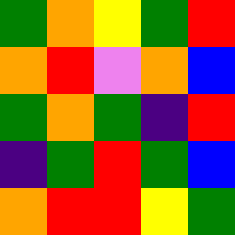[["green", "orange", "yellow", "green", "red"], ["orange", "red", "violet", "orange", "blue"], ["green", "orange", "green", "indigo", "red"], ["indigo", "green", "red", "green", "blue"], ["orange", "red", "red", "yellow", "green"]]